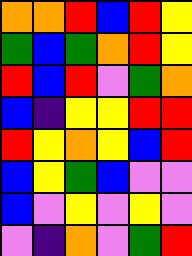[["orange", "orange", "red", "blue", "red", "yellow"], ["green", "blue", "green", "orange", "red", "yellow"], ["red", "blue", "red", "violet", "green", "orange"], ["blue", "indigo", "yellow", "yellow", "red", "red"], ["red", "yellow", "orange", "yellow", "blue", "red"], ["blue", "yellow", "green", "blue", "violet", "violet"], ["blue", "violet", "yellow", "violet", "yellow", "violet"], ["violet", "indigo", "orange", "violet", "green", "red"]]